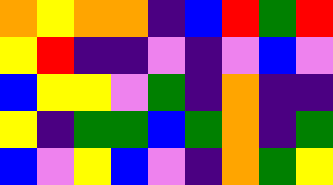[["orange", "yellow", "orange", "orange", "indigo", "blue", "red", "green", "red"], ["yellow", "red", "indigo", "indigo", "violet", "indigo", "violet", "blue", "violet"], ["blue", "yellow", "yellow", "violet", "green", "indigo", "orange", "indigo", "indigo"], ["yellow", "indigo", "green", "green", "blue", "green", "orange", "indigo", "green"], ["blue", "violet", "yellow", "blue", "violet", "indigo", "orange", "green", "yellow"]]